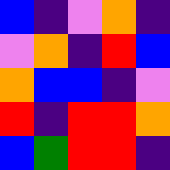[["blue", "indigo", "violet", "orange", "indigo"], ["violet", "orange", "indigo", "red", "blue"], ["orange", "blue", "blue", "indigo", "violet"], ["red", "indigo", "red", "red", "orange"], ["blue", "green", "red", "red", "indigo"]]